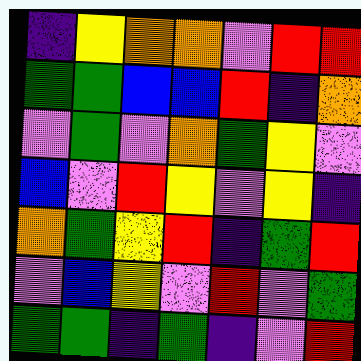[["indigo", "yellow", "orange", "orange", "violet", "red", "red"], ["green", "green", "blue", "blue", "red", "indigo", "orange"], ["violet", "green", "violet", "orange", "green", "yellow", "violet"], ["blue", "violet", "red", "yellow", "violet", "yellow", "indigo"], ["orange", "green", "yellow", "red", "indigo", "green", "red"], ["violet", "blue", "yellow", "violet", "red", "violet", "green"], ["green", "green", "indigo", "green", "indigo", "violet", "red"]]